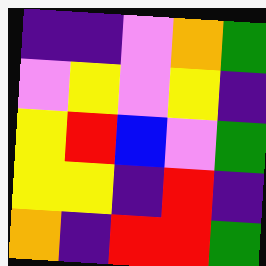[["indigo", "indigo", "violet", "orange", "green"], ["violet", "yellow", "violet", "yellow", "indigo"], ["yellow", "red", "blue", "violet", "green"], ["yellow", "yellow", "indigo", "red", "indigo"], ["orange", "indigo", "red", "red", "green"]]